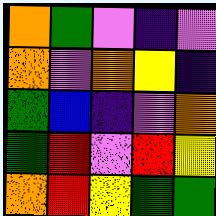[["orange", "green", "violet", "indigo", "violet"], ["orange", "violet", "orange", "yellow", "indigo"], ["green", "blue", "indigo", "violet", "orange"], ["green", "red", "violet", "red", "yellow"], ["orange", "red", "yellow", "green", "green"]]